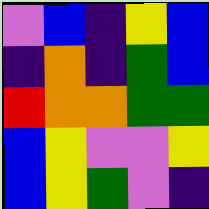[["violet", "blue", "indigo", "yellow", "blue"], ["indigo", "orange", "indigo", "green", "blue"], ["red", "orange", "orange", "green", "green"], ["blue", "yellow", "violet", "violet", "yellow"], ["blue", "yellow", "green", "violet", "indigo"]]